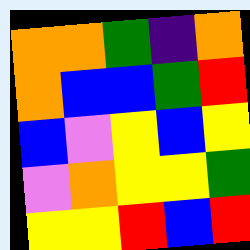[["orange", "orange", "green", "indigo", "orange"], ["orange", "blue", "blue", "green", "red"], ["blue", "violet", "yellow", "blue", "yellow"], ["violet", "orange", "yellow", "yellow", "green"], ["yellow", "yellow", "red", "blue", "red"]]